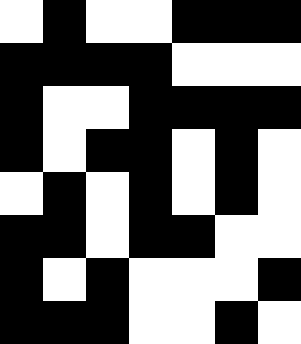[["white", "black", "white", "white", "black", "black", "black"], ["black", "black", "black", "black", "white", "white", "white"], ["black", "white", "white", "black", "black", "black", "black"], ["black", "white", "black", "black", "white", "black", "white"], ["white", "black", "white", "black", "white", "black", "white"], ["black", "black", "white", "black", "black", "white", "white"], ["black", "white", "black", "white", "white", "white", "black"], ["black", "black", "black", "white", "white", "black", "white"]]